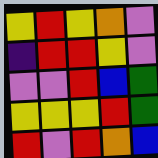[["yellow", "red", "yellow", "orange", "violet"], ["indigo", "red", "red", "yellow", "violet"], ["violet", "violet", "red", "blue", "green"], ["yellow", "yellow", "yellow", "red", "green"], ["red", "violet", "red", "orange", "blue"]]